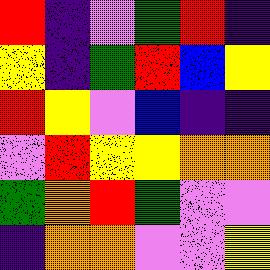[["red", "indigo", "violet", "green", "red", "indigo"], ["yellow", "indigo", "green", "red", "blue", "yellow"], ["red", "yellow", "violet", "blue", "indigo", "indigo"], ["violet", "red", "yellow", "yellow", "orange", "orange"], ["green", "orange", "red", "green", "violet", "violet"], ["indigo", "orange", "orange", "violet", "violet", "yellow"]]